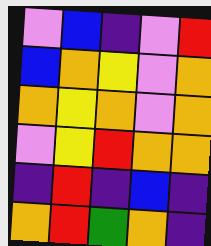[["violet", "blue", "indigo", "violet", "red"], ["blue", "orange", "yellow", "violet", "orange"], ["orange", "yellow", "orange", "violet", "orange"], ["violet", "yellow", "red", "orange", "orange"], ["indigo", "red", "indigo", "blue", "indigo"], ["orange", "red", "green", "orange", "indigo"]]